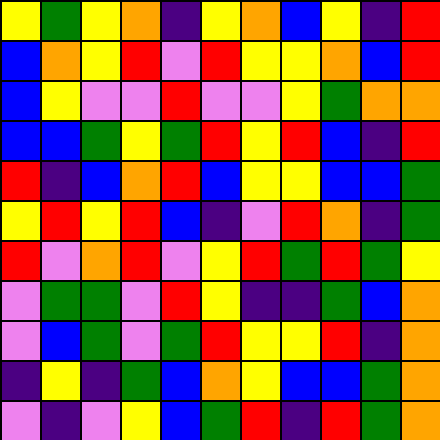[["yellow", "green", "yellow", "orange", "indigo", "yellow", "orange", "blue", "yellow", "indigo", "red"], ["blue", "orange", "yellow", "red", "violet", "red", "yellow", "yellow", "orange", "blue", "red"], ["blue", "yellow", "violet", "violet", "red", "violet", "violet", "yellow", "green", "orange", "orange"], ["blue", "blue", "green", "yellow", "green", "red", "yellow", "red", "blue", "indigo", "red"], ["red", "indigo", "blue", "orange", "red", "blue", "yellow", "yellow", "blue", "blue", "green"], ["yellow", "red", "yellow", "red", "blue", "indigo", "violet", "red", "orange", "indigo", "green"], ["red", "violet", "orange", "red", "violet", "yellow", "red", "green", "red", "green", "yellow"], ["violet", "green", "green", "violet", "red", "yellow", "indigo", "indigo", "green", "blue", "orange"], ["violet", "blue", "green", "violet", "green", "red", "yellow", "yellow", "red", "indigo", "orange"], ["indigo", "yellow", "indigo", "green", "blue", "orange", "yellow", "blue", "blue", "green", "orange"], ["violet", "indigo", "violet", "yellow", "blue", "green", "red", "indigo", "red", "green", "orange"]]